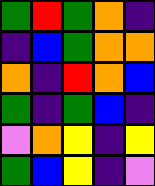[["green", "red", "green", "orange", "indigo"], ["indigo", "blue", "green", "orange", "orange"], ["orange", "indigo", "red", "orange", "blue"], ["green", "indigo", "green", "blue", "indigo"], ["violet", "orange", "yellow", "indigo", "yellow"], ["green", "blue", "yellow", "indigo", "violet"]]